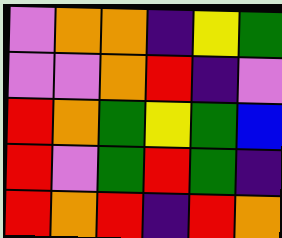[["violet", "orange", "orange", "indigo", "yellow", "green"], ["violet", "violet", "orange", "red", "indigo", "violet"], ["red", "orange", "green", "yellow", "green", "blue"], ["red", "violet", "green", "red", "green", "indigo"], ["red", "orange", "red", "indigo", "red", "orange"]]